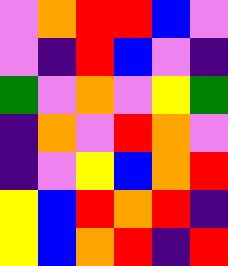[["violet", "orange", "red", "red", "blue", "violet"], ["violet", "indigo", "red", "blue", "violet", "indigo"], ["green", "violet", "orange", "violet", "yellow", "green"], ["indigo", "orange", "violet", "red", "orange", "violet"], ["indigo", "violet", "yellow", "blue", "orange", "red"], ["yellow", "blue", "red", "orange", "red", "indigo"], ["yellow", "blue", "orange", "red", "indigo", "red"]]